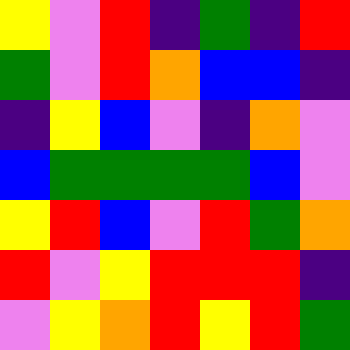[["yellow", "violet", "red", "indigo", "green", "indigo", "red"], ["green", "violet", "red", "orange", "blue", "blue", "indigo"], ["indigo", "yellow", "blue", "violet", "indigo", "orange", "violet"], ["blue", "green", "green", "green", "green", "blue", "violet"], ["yellow", "red", "blue", "violet", "red", "green", "orange"], ["red", "violet", "yellow", "red", "red", "red", "indigo"], ["violet", "yellow", "orange", "red", "yellow", "red", "green"]]